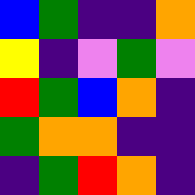[["blue", "green", "indigo", "indigo", "orange"], ["yellow", "indigo", "violet", "green", "violet"], ["red", "green", "blue", "orange", "indigo"], ["green", "orange", "orange", "indigo", "indigo"], ["indigo", "green", "red", "orange", "indigo"]]